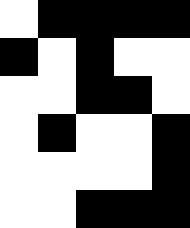[["white", "black", "black", "black", "black"], ["black", "white", "black", "white", "white"], ["white", "white", "black", "black", "white"], ["white", "black", "white", "white", "black"], ["white", "white", "white", "white", "black"], ["white", "white", "black", "black", "black"]]